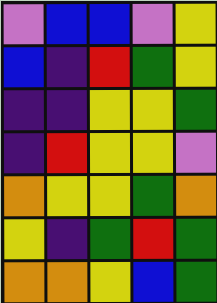[["violet", "blue", "blue", "violet", "yellow"], ["blue", "indigo", "red", "green", "yellow"], ["indigo", "indigo", "yellow", "yellow", "green"], ["indigo", "red", "yellow", "yellow", "violet"], ["orange", "yellow", "yellow", "green", "orange"], ["yellow", "indigo", "green", "red", "green"], ["orange", "orange", "yellow", "blue", "green"]]